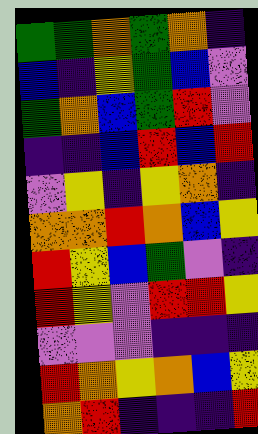[["green", "green", "orange", "green", "orange", "indigo"], ["blue", "indigo", "yellow", "green", "blue", "violet"], ["green", "orange", "blue", "green", "red", "violet"], ["indigo", "indigo", "blue", "red", "blue", "red"], ["violet", "yellow", "indigo", "yellow", "orange", "indigo"], ["orange", "orange", "red", "orange", "blue", "yellow"], ["red", "yellow", "blue", "green", "violet", "indigo"], ["red", "yellow", "violet", "red", "red", "yellow"], ["violet", "violet", "violet", "indigo", "indigo", "indigo"], ["red", "orange", "yellow", "orange", "blue", "yellow"], ["orange", "red", "indigo", "indigo", "indigo", "red"]]